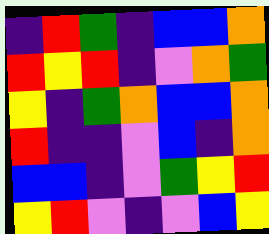[["indigo", "red", "green", "indigo", "blue", "blue", "orange"], ["red", "yellow", "red", "indigo", "violet", "orange", "green"], ["yellow", "indigo", "green", "orange", "blue", "blue", "orange"], ["red", "indigo", "indigo", "violet", "blue", "indigo", "orange"], ["blue", "blue", "indigo", "violet", "green", "yellow", "red"], ["yellow", "red", "violet", "indigo", "violet", "blue", "yellow"]]